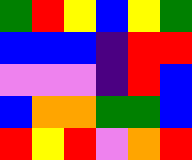[["green", "red", "yellow", "blue", "yellow", "green"], ["blue", "blue", "blue", "indigo", "red", "red"], ["violet", "violet", "violet", "indigo", "red", "blue"], ["blue", "orange", "orange", "green", "green", "blue"], ["red", "yellow", "red", "violet", "orange", "red"]]